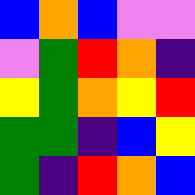[["blue", "orange", "blue", "violet", "violet"], ["violet", "green", "red", "orange", "indigo"], ["yellow", "green", "orange", "yellow", "red"], ["green", "green", "indigo", "blue", "yellow"], ["green", "indigo", "red", "orange", "blue"]]